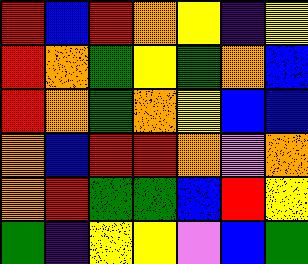[["red", "blue", "red", "orange", "yellow", "indigo", "yellow"], ["red", "orange", "green", "yellow", "green", "orange", "blue"], ["red", "orange", "green", "orange", "yellow", "blue", "blue"], ["orange", "blue", "red", "red", "orange", "violet", "orange"], ["orange", "red", "green", "green", "blue", "red", "yellow"], ["green", "indigo", "yellow", "yellow", "violet", "blue", "green"]]